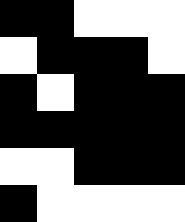[["black", "black", "white", "white", "white"], ["white", "black", "black", "black", "white"], ["black", "white", "black", "black", "black"], ["black", "black", "black", "black", "black"], ["white", "white", "black", "black", "black"], ["black", "white", "white", "white", "white"]]